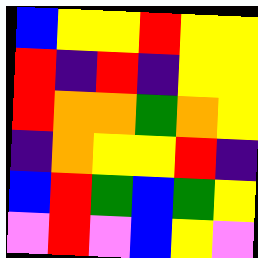[["blue", "yellow", "yellow", "red", "yellow", "yellow"], ["red", "indigo", "red", "indigo", "yellow", "yellow"], ["red", "orange", "orange", "green", "orange", "yellow"], ["indigo", "orange", "yellow", "yellow", "red", "indigo"], ["blue", "red", "green", "blue", "green", "yellow"], ["violet", "red", "violet", "blue", "yellow", "violet"]]